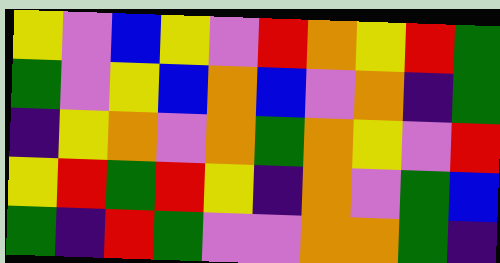[["yellow", "violet", "blue", "yellow", "violet", "red", "orange", "yellow", "red", "green"], ["green", "violet", "yellow", "blue", "orange", "blue", "violet", "orange", "indigo", "green"], ["indigo", "yellow", "orange", "violet", "orange", "green", "orange", "yellow", "violet", "red"], ["yellow", "red", "green", "red", "yellow", "indigo", "orange", "violet", "green", "blue"], ["green", "indigo", "red", "green", "violet", "violet", "orange", "orange", "green", "indigo"]]